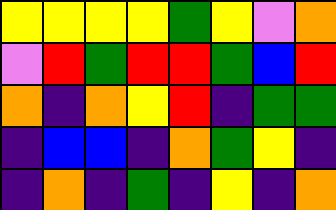[["yellow", "yellow", "yellow", "yellow", "green", "yellow", "violet", "orange"], ["violet", "red", "green", "red", "red", "green", "blue", "red"], ["orange", "indigo", "orange", "yellow", "red", "indigo", "green", "green"], ["indigo", "blue", "blue", "indigo", "orange", "green", "yellow", "indigo"], ["indigo", "orange", "indigo", "green", "indigo", "yellow", "indigo", "orange"]]